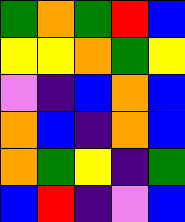[["green", "orange", "green", "red", "blue"], ["yellow", "yellow", "orange", "green", "yellow"], ["violet", "indigo", "blue", "orange", "blue"], ["orange", "blue", "indigo", "orange", "blue"], ["orange", "green", "yellow", "indigo", "green"], ["blue", "red", "indigo", "violet", "blue"]]